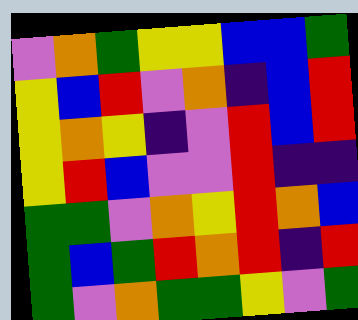[["violet", "orange", "green", "yellow", "yellow", "blue", "blue", "green"], ["yellow", "blue", "red", "violet", "orange", "indigo", "blue", "red"], ["yellow", "orange", "yellow", "indigo", "violet", "red", "blue", "red"], ["yellow", "red", "blue", "violet", "violet", "red", "indigo", "indigo"], ["green", "green", "violet", "orange", "yellow", "red", "orange", "blue"], ["green", "blue", "green", "red", "orange", "red", "indigo", "red"], ["green", "violet", "orange", "green", "green", "yellow", "violet", "green"]]